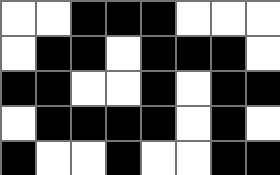[["white", "white", "black", "black", "black", "white", "white", "white"], ["white", "black", "black", "white", "black", "black", "black", "white"], ["black", "black", "white", "white", "black", "white", "black", "black"], ["white", "black", "black", "black", "black", "white", "black", "white"], ["black", "white", "white", "black", "white", "white", "black", "black"]]